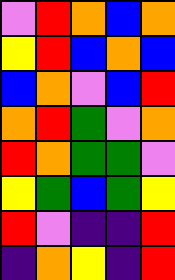[["violet", "red", "orange", "blue", "orange"], ["yellow", "red", "blue", "orange", "blue"], ["blue", "orange", "violet", "blue", "red"], ["orange", "red", "green", "violet", "orange"], ["red", "orange", "green", "green", "violet"], ["yellow", "green", "blue", "green", "yellow"], ["red", "violet", "indigo", "indigo", "red"], ["indigo", "orange", "yellow", "indigo", "red"]]